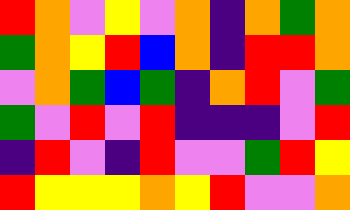[["red", "orange", "violet", "yellow", "violet", "orange", "indigo", "orange", "green", "orange"], ["green", "orange", "yellow", "red", "blue", "orange", "indigo", "red", "red", "orange"], ["violet", "orange", "green", "blue", "green", "indigo", "orange", "red", "violet", "green"], ["green", "violet", "red", "violet", "red", "indigo", "indigo", "indigo", "violet", "red"], ["indigo", "red", "violet", "indigo", "red", "violet", "violet", "green", "red", "yellow"], ["red", "yellow", "yellow", "yellow", "orange", "yellow", "red", "violet", "violet", "orange"]]